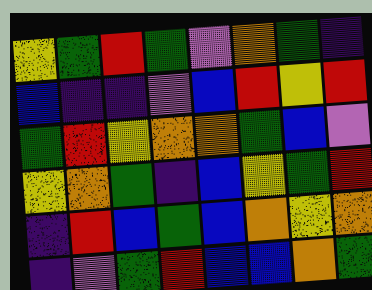[["yellow", "green", "red", "green", "violet", "orange", "green", "indigo"], ["blue", "indigo", "indigo", "violet", "blue", "red", "yellow", "red"], ["green", "red", "yellow", "orange", "orange", "green", "blue", "violet"], ["yellow", "orange", "green", "indigo", "blue", "yellow", "green", "red"], ["indigo", "red", "blue", "green", "blue", "orange", "yellow", "orange"], ["indigo", "violet", "green", "red", "blue", "blue", "orange", "green"]]